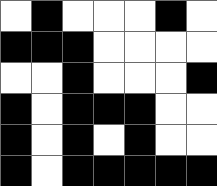[["white", "black", "white", "white", "white", "black", "white"], ["black", "black", "black", "white", "white", "white", "white"], ["white", "white", "black", "white", "white", "white", "black"], ["black", "white", "black", "black", "black", "white", "white"], ["black", "white", "black", "white", "black", "white", "white"], ["black", "white", "black", "black", "black", "black", "black"]]